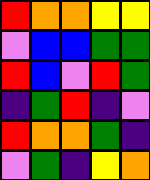[["red", "orange", "orange", "yellow", "yellow"], ["violet", "blue", "blue", "green", "green"], ["red", "blue", "violet", "red", "green"], ["indigo", "green", "red", "indigo", "violet"], ["red", "orange", "orange", "green", "indigo"], ["violet", "green", "indigo", "yellow", "orange"]]